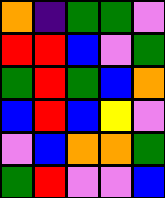[["orange", "indigo", "green", "green", "violet"], ["red", "red", "blue", "violet", "green"], ["green", "red", "green", "blue", "orange"], ["blue", "red", "blue", "yellow", "violet"], ["violet", "blue", "orange", "orange", "green"], ["green", "red", "violet", "violet", "blue"]]